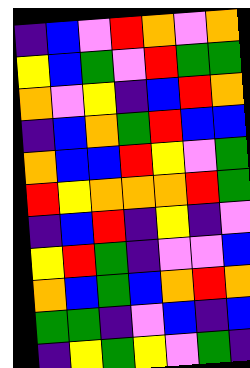[["indigo", "blue", "violet", "red", "orange", "violet", "orange"], ["yellow", "blue", "green", "violet", "red", "green", "green"], ["orange", "violet", "yellow", "indigo", "blue", "red", "orange"], ["indigo", "blue", "orange", "green", "red", "blue", "blue"], ["orange", "blue", "blue", "red", "yellow", "violet", "green"], ["red", "yellow", "orange", "orange", "orange", "red", "green"], ["indigo", "blue", "red", "indigo", "yellow", "indigo", "violet"], ["yellow", "red", "green", "indigo", "violet", "violet", "blue"], ["orange", "blue", "green", "blue", "orange", "red", "orange"], ["green", "green", "indigo", "violet", "blue", "indigo", "blue"], ["indigo", "yellow", "green", "yellow", "violet", "green", "indigo"]]